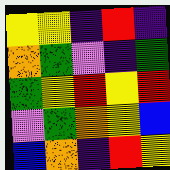[["yellow", "yellow", "indigo", "red", "indigo"], ["orange", "green", "violet", "indigo", "green"], ["green", "yellow", "red", "yellow", "red"], ["violet", "green", "orange", "yellow", "blue"], ["blue", "orange", "indigo", "red", "yellow"]]